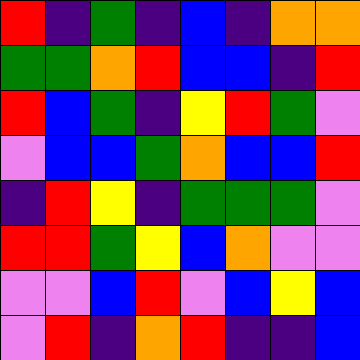[["red", "indigo", "green", "indigo", "blue", "indigo", "orange", "orange"], ["green", "green", "orange", "red", "blue", "blue", "indigo", "red"], ["red", "blue", "green", "indigo", "yellow", "red", "green", "violet"], ["violet", "blue", "blue", "green", "orange", "blue", "blue", "red"], ["indigo", "red", "yellow", "indigo", "green", "green", "green", "violet"], ["red", "red", "green", "yellow", "blue", "orange", "violet", "violet"], ["violet", "violet", "blue", "red", "violet", "blue", "yellow", "blue"], ["violet", "red", "indigo", "orange", "red", "indigo", "indigo", "blue"]]